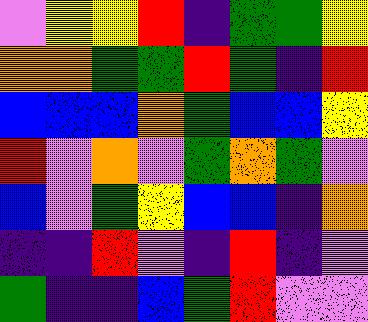[["violet", "yellow", "yellow", "red", "indigo", "green", "green", "yellow"], ["orange", "orange", "green", "green", "red", "green", "indigo", "red"], ["blue", "blue", "blue", "orange", "green", "blue", "blue", "yellow"], ["red", "violet", "orange", "violet", "green", "orange", "green", "violet"], ["blue", "violet", "green", "yellow", "blue", "blue", "indigo", "orange"], ["indigo", "indigo", "red", "violet", "indigo", "red", "indigo", "violet"], ["green", "indigo", "indigo", "blue", "green", "red", "violet", "violet"]]